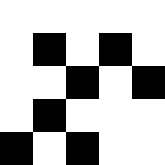[["white", "white", "white", "white", "white"], ["white", "black", "white", "black", "white"], ["white", "white", "black", "white", "black"], ["white", "black", "white", "white", "white"], ["black", "white", "black", "white", "white"]]